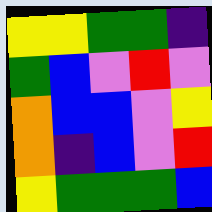[["yellow", "yellow", "green", "green", "indigo"], ["green", "blue", "violet", "red", "violet"], ["orange", "blue", "blue", "violet", "yellow"], ["orange", "indigo", "blue", "violet", "red"], ["yellow", "green", "green", "green", "blue"]]